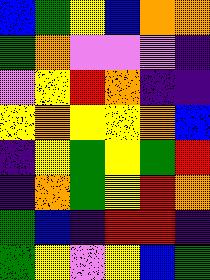[["blue", "green", "yellow", "blue", "orange", "orange"], ["green", "orange", "violet", "violet", "violet", "indigo"], ["violet", "yellow", "red", "orange", "indigo", "indigo"], ["yellow", "orange", "yellow", "yellow", "orange", "blue"], ["indigo", "yellow", "green", "yellow", "green", "red"], ["indigo", "orange", "green", "yellow", "red", "orange"], ["green", "blue", "indigo", "red", "red", "indigo"], ["green", "yellow", "violet", "yellow", "blue", "green"]]